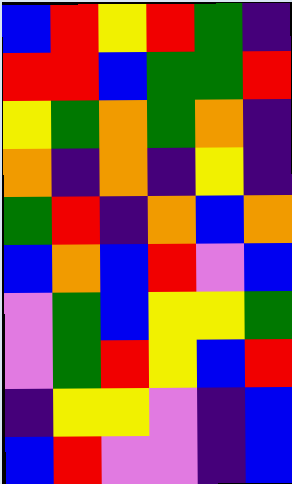[["blue", "red", "yellow", "red", "green", "indigo"], ["red", "red", "blue", "green", "green", "red"], ["yellow", "green", "orange", "green", "orange", "indigo"], ["orange", "indigo", "orange", "indigo", "yellow", "indigo"], ["green", "red", "indigo", "orange", "blue", "orange"], ["blue", "orange", "blue", "red", "violet", "blue"], ["violet", "green", "blue", "yellow", "yellow", "green"], ["violet", "green", "red", "yellow", "blue", "red"], ["indigo", "yellow", "yellow", "violet", "indigo", "blue"], ["blue", "red", "violet", "violet", "indigo", "blue"]]